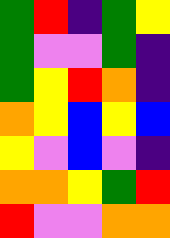[["green", "red", "indigo", "green", "yellow"], ["green", "violet", "violet", "green", "indigo"], ["green", "yellow", "red", "orange", "indigo"], ["orange", "yellow", "blue", "yellow", "blue"], ["yellow", "violet", "blue", "violet", "indigo"], ["orange", "orange", "yellow", "green", "red"], ["red", "violet", "violet", "orange", "orange"]]